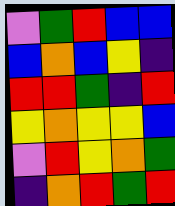[["violet", "green", "red", "blue", "blue"], ["blue", "orange", "blue", "yellow", "indigo"], ["red", "red", "green", "indigo", "red"], ["yellow", "orange", "yellow", "yellow", "blue"], ["violet", "red", "yellow", "orange", "green"], ["indigo", "orange", "red", "green", "red"]]